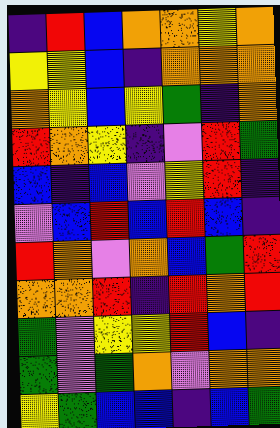[["indigo", "red", "blue", "orange", "orange", "yellow", "orange"], ["yellow", "yellow", "blue", "indigo", "orange", "orange", "orange"], ["orange", "yellow", "blue", "yellow", "green", "indigo", "orange"], ["red", "orange", "yellow", "indigo", "violet", "red", "green"], ["blue", "indigo", "blue", "violet", "yellow", "red", "indigo"], ["violet", "blue", "red", "blue", "red", "blue", "indigo"], ["red", "orange", "violet", "orange", "blue", "green", "red"], ["orange", "orange", "red", "indigo", "red", "orange", "red"], ["green", "violet", "yellow", "yellow", "red", "blue", "indigo"], ["green", "violet", "green", "orange", "violet", "orange", "orange"], ["yellow", "green", "blue", "blue", "indigo", "blue", "green"]]